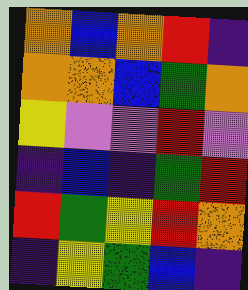[["orange", "blue", "orange", "red", "indigo"], ["orange", "orange", "blue", "green", "orange"], ["yellow", "violet", "violet", "red", "violet"], ["indigo", "blue", "indigo", "green", "red"], ["red", "green", "yellow", "red", "orange"], ["indigo", "yellow", "green", "blue", "indigo"]]